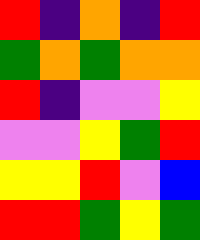[["red", "indigo", "orange", "indigo", "red"], ["green", "orange", "green", "orange", "orange"], ["red", "indigo", "violet", "violet", "yellow"], ["violet", "violet", "yellow", "green", "red"], ["yellow", "yellow", "red", "violet", "blue"], ["red", "red", "green", "yellow", "green"]]